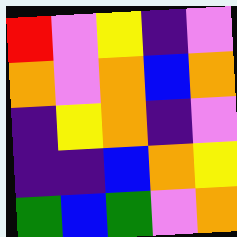[["red", "violet", "yellow", "indigo", "violet"], ["orange", "violet", "orange", "blue", "orange"], ["indigo", "yellow", "orange", "indigo", "violet"], ["indigo", "indigo", "blue", "orange", "yellow"], ["green", "blue", "green", "violet", "orange"]]